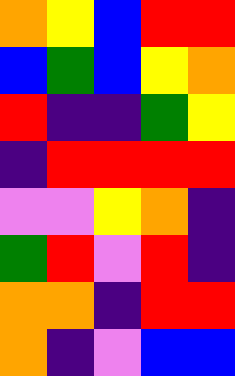[["orange", "yellow", "blue", "red", "red"], ["blue", "green", "blue", "yellow", "orange"], ["red", "indigo", "indigo", "green", "yellow"], ["indigo", "red", "red", "red", "red"], ["violet", "violet", "yellow", "orange", "indigo"], ["green", "red", "violet", "red", "indigo"], ["orange", "orange", "indigo", "red", "red"], ["orange", "indigo", "violet", "blue", "blue"]]